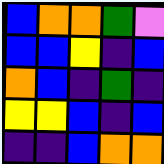[["blue", "orange", "orange", "green", "violet"], ["blue", "blue", "yellow", "indigo", "blue"], ["orange", "blue", "indigo", "green", "indigo"], ["yellow", "yellow", "blue", "indigo", "blue"], ["indigo", "indigo", "blue", "orange", "orange"]]